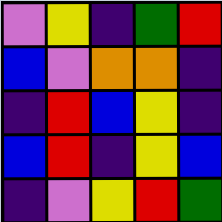[["violet", "yellow", "indigo", "green", "red"], ["blue", "violet", "orange", "orange", "indigo"], ["indigo", "red", "blue", "yellow", "indigo"], ["blue", "red", "indigo", "yellow", "blue"], ["indigo", "violet", "yellow", "red", "green"]]